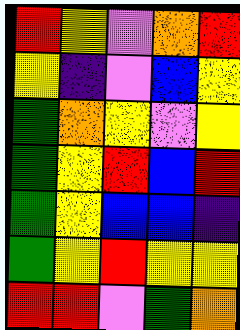[["red", "yellow", "violet", "orange", "red"], ["yellow", "indigo", "violet", "blue", "yellow"], ["green", "orange", "yellow", "violet", "yellow"], ["green", "yellow", "red", "blue", "red"], ["green", "yellow", "blue", "blue", "indigo"], ["green", "yellow", "red", "yellow", "yellow"], ["red", "red", "violet", "green", "orange"]]